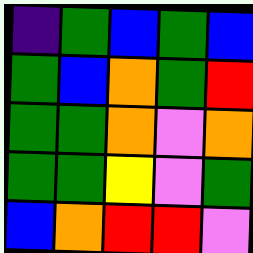[["indigo", "green", "blue", "green", "blue"], ["green", "blue", "orange", "green", "red"], ["green", "green", "orange", "violet", "orange"], ["green", "green", "yellow", "violet", "green"], ["blue", "orange", "red", "red", "violet"]]